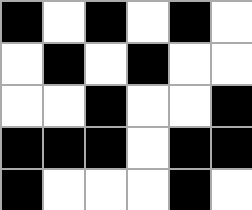[["black", "white", "black", "white", "black", "white"], ["white", "black", "white", "black", "white", "white"], ["white", "white", "black", "white", "white", "black"], ["black", "black", "black", "white", "black", "black"], ["black", "white", "white", "white", "black", "white"]]